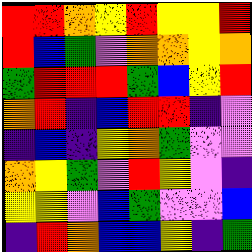[["red", "red", "orange", "yellow", "red", "yellow", "yellow", "red"], ["red", "blue", "green", "violet", "orange", "orange", "yellow", "orange"], ["green", "red", "red", "red", "green", "blue", "yellow", "red"], ["orange", "red", "indigo", "blue", "red", "red", "indigo", "violet"], ["indigo", "blue", "indigo", "yellow", "orange", "green", "violet", "violet"], ["orange", "yellow", "green", "violet", "red", "yellow", "violet", "indigo"], ["yellow", "yellow", "violet", "blue", "green", "violet", "violet", "blue"], ["indigo", "red", "orange", "blue", "blue", "yellow", "indigo", "green"]]